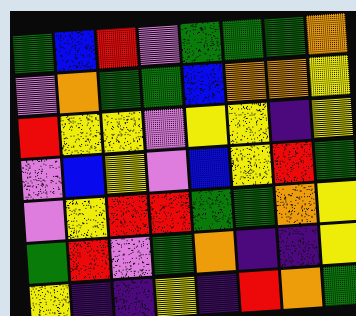[["green", "blue", "red", "violet", "green", "green", "green", "orange"], ["violet", "orange", "green", "green", "blue", "orange", "orange", "yellow"], ["red", "yellow", "yellow", "violet", "yellow", "yellow", "indigo", "yellow"], ["violet", "blue", "yellow", "violet", "blue", "yellow", "red", "green"], ["violet", "yellow", "red", "red", "green", "green", "orange", "yellow"], ["green", "red", "violet", "green", "orange", "indigo", "indigo", "yellow"], ["yellow", "indigo", "indigo", "yellow", "indigo", "red", "orange", "green"]]